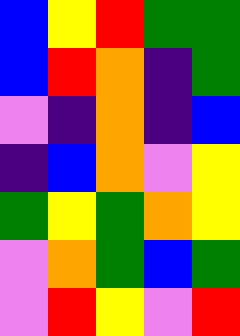[["blue", "yellow", "red", "green", "green"], ["blue", "red", "orange", "indigo", "green"], ["violet", "indigo", "orange", "indigo", "blue"], ["indigo", "blue", "orange", "violet", "yellow"], ["green", "yellow", "green", "orange", "yellow"], ["violet", "orange", "green", "blue", "green"], ["violet", "red", "yellow", "violet", "red"]]